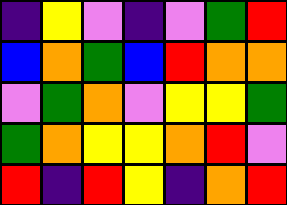[["indigo", "yellow", "violet", "indigo", "violet", "green", "red"], ["blue", "orange", "green", "blue", "red", "orange", "orange"], ["violet", "green", "orange", "violet", "yellow", "yellow", "green"], ["green", "orange", "yellow", "yellow", "orange", "red", "violet"], ["red", "indigo", "red", "yellow", "indigo", "orange", "red"]]